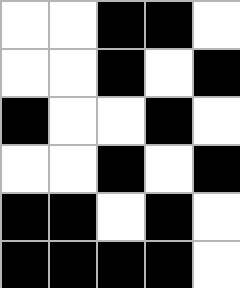[["white", "white", "black", "black", "white"], ["white", "white", "black", "white", "black"], ["black", "white", "white", "black", "white"], ["white", "white", "black", "white", "black"], ["black", "black", "white", "black", "white"], ["black", "black", "black", "black", "white"]]